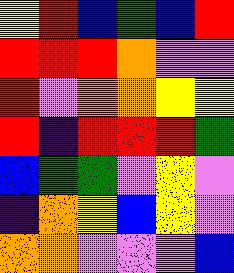[["yellow", "red", "blue", "green", "blue", "red"], ["red", "red", "red", "orange", "violet", "violet"], ["red", "violet", "orange", "orange", "yellow", "yellow"], ["red", "indigo", "red", "red", "red", "green"], ["blue", "green", "green", "violet", "yellow", "violet"], ["indigo", "orange", "yellow", "blue", "yellow", "violet"], ["orange", "orange", "violet", "violet", "violet", "blue"]]